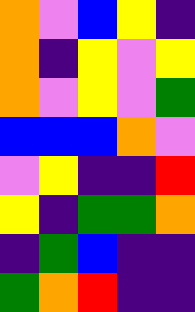[["orange", "violet", "blue", "yellow", "indigo"], ["orange", "indigo", "yellow", "violet", "yellow"], ["orange", "violet", "yellow", "violet", "green"], ["blue", "blue", "blue", "orange", "violet"], ["violet", "yellow", "indigo", "indigo", "red"], ["yellow", "indigo", "green", "green", "orange"], ["indigo", "green", "blue", "indigo", "indigo"], ["green", "orange", "red", "indigo", "indigo"]]